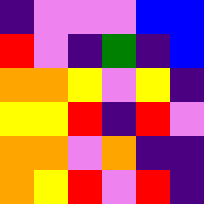[["indigo", "violet", "violet", "violet", "blue", "blue"], ["red", "violet", "indigo", "green", "indigo", "blue"], ["orange", "orange", "yellow", "violet", "yellow", "indigo"], ["yellow", "yellow", "red", "indigo", "red", "violet"], ["orange", "orange", "violet", "orange", "indigo", "indigo"], ["orange", "yellow", "red", "violet", "red", "indigo"]]